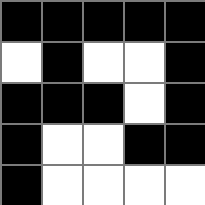[["black", "black", "black", "black", "black"], ["white", "black", "white", "white", "black"], ["black", "black", "black", "white", "black"], ["black", "white", "white", "black", "black"], ["black", "white", "white", "white", "white"]]